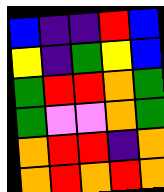[["blue", "indigo", "indigo", "red", "blue"], ["yellow", "indigo", "green", "yellow", "blue"], ["green", "red", "red", "orange", "green"], ["green", "violet", "violet", "orange", "green"], ["orange", "red", "red", "indigo", "orange"], ["orange", "red", "orange", "red", "orange"]]